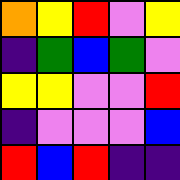[["orange", "yellow", "red", "violet", "yellow"], ["indigo", "green", "blue", "green", "violet"], ["yellow", "yellow", "violet", "violet", "red"], ["indigo", "violet", "violet", "violet", "blue"], ["red", "blue", "red", "indigo", "indigo"]]